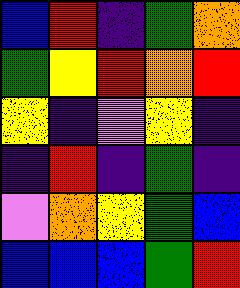[["blue", "red", "indigo", "green", "orange"], ["green", "yellow", "red", "orange", "red"], ["yellow", "indigo", "violet", "yellow", "indigo"], ["indigo", "red", "indigo", "green", "indigo"], ["violet", "orange", "yellow", "green", "blue"], ["blue", "blue", "blue", "green", "red"]]